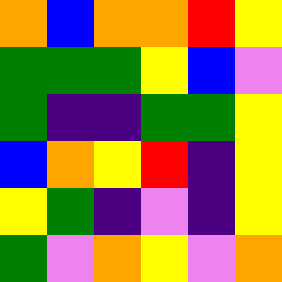[["orange", "blue", "orange", "orange", "red", "yellow"], ["green", "green", "green", "yellow", "blue", "violet"], ["green", "indigo", "indigo", "green", "green", "yellow"], ["blue", "orange", "yellow", "red", "indigo", "yellow"], ["yellow", "green", "indigo", "violet", "indigo", "yellow"], ["green", "violet", "orange", "yellow", "violet", "orange"]]